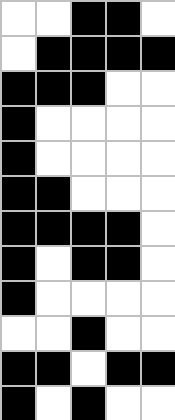[["white", "white", "black", "black", "white"], ["white", "black", "black", "black", "black"], ["black", "black", "black", "white", "white"], ["black", "white", "white", "white", "white"], ["black", "white", "white", "white", "white"], ["black", "black", "white", "white", "white"], ["black", "black", "black", "black", "white"], ["black", "white", "black", "black", "white"], ["black", "white", "white", "white", "white"], ["white", "white", "black", "white", "white"], ["black", "black", "white", "black", "black"], ["black", "white", "black", "white", "white"]]